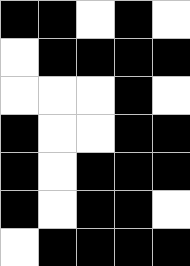[["black", "black", "white", "black", "white"], ["white", "black", "black", "black", "black"], ["white", "white", "white", "black", "white"], ["black", "white", "white", "black", "black"], ["black", "white", "black", "black", "black"], ["black", "white", "black", "black", "white"], ["white", "black", "black", "black", "black"]]